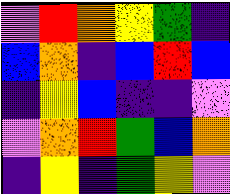[["violet", "red", "orange", "yellow", "green", "indigo"], ["blue", "orange", "indigo", "blue", "red", "blue"], ["indigo", "yellow", "blue", "indigo", "indigo", "violet"], ["violet", "orange", "red", "green", "blue", "orange"], ["indigo", "yellow", "indigo", "green", "yellow", "violet"]]